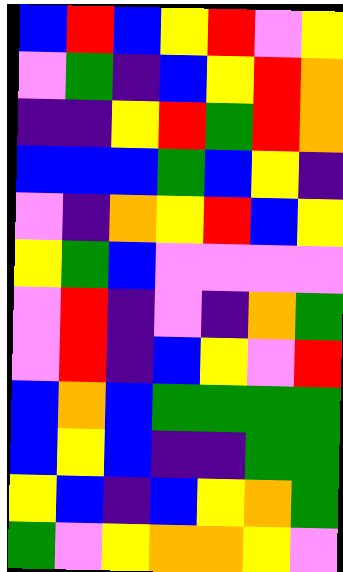[["blue", "red", "blue", "yellow", "red", "violet", "yellow"], ["violet", "green", "indigo", "blue", "yellow", "red", "orange"], ["indigo", "indigo", "yellow", "red", "green", "red", "orange"], ["blue", "blue", "blue", "green", "blue", "yellow", "indigo"], ["violet", "indigo", "orange", "yellow", "red", "blue", "yellow"], ["yellow", "green", "blue", "violet", "violet", "violet", "violet"], ["violet", "red", "indigo", "violet", "indigo", "orange", "green"], ["violet", "red", "indigo", "blue", "yellow", "violet", "red"], ["blue", "orange", "blue", "green", "green", "green", "green"], ["blue", "yellow", "blue", "indigo", "indigo", "green", "green"], ["yellow", "blue", "indigo", "blue", "yellow", "orange", "green"], ["green", "violet", "yellow", "orange", "orange", "yellow", "violet"]]